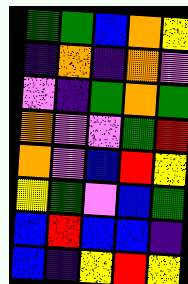[["green", "green", "blue", "orange", "yellow"], ["indigo", "orange", "indigo", "orange", "violet"], ["violet", "indigo", "green", "orange", "green"], ["orange", "violet", "violet", "green", "red"], ["orange", "violet", "blue", "red", "yellow"], ["yellow", "green", "violet", "blue", "green"], ["blue", "red", "blue", "blue", "indigo"], ["blue", "indigo", "yellow", "red", "yellow"]]